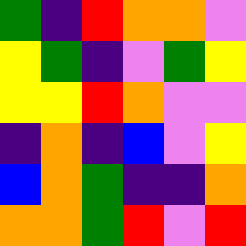[["green", "indigo", "red", "orange", "orange", "violet"], ["yellow", "green", "indigo", "violet", "green", "yellow"], ["yellow", "yellow", "red", "orange", "violet", "violet"], ["indigo", "orange", "indigo", "blue", "violet", "yellow"], ["blue", "orange", "green", "indigo", "indigo", "orange"], ["orange", "orange", "green", "red", "violet", "red"]]